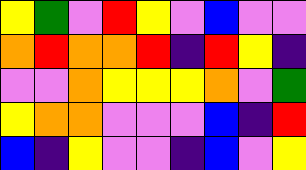[["yellow", "green", "violet", "red", "yellow", "violet", "blue", "violet", "violet"], ["orange", "red", "orange", "orange", "red", "indigo", "red", "yellow", "indigo"], ["violet", "violet", "orange", "yellow", "yellow", "yellow", "orange", "violet", "green"], ["yellow", "orange", "orange", "violet", "violet", "violet", "blue", "indigo", "red"], ["blue", "indigo", "yellow", "violet", "violet", "indigo", "blue", "violet", "yellow"]]